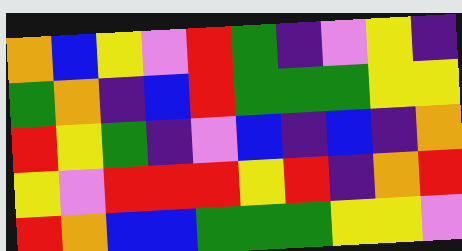[["orange", "blue", "yellow", "violet", "red", "green", "indigo", "violet", "yellow", "indigo"], ["green", "orange", "indigo", "blue", "red", "green", "green", "green", "yellow", "yellow"], ["red", "yellow", "green", "indigo", "violet", "blue", "indigo", "blue", "indigo", "orange"], ["yellow", "violet", "red", "red", "red", "yellow", "red", "indigo", "orange", "red"], ["red", "orange", "blue", "blue", "green", "green", "green", "yellow", "yellow", "violet"]]